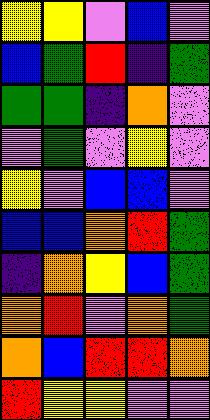[["yellow", "yellow", "violet", "blue", "violet"], ["blue", "green", "red", "indigo", "green"], ["green", "green", "indigo", "orange", "violet"], ["violet", "green", "violet", "yellow", "violet"], ["yellow", "violet", "blue", "blue", "violet"], ["blue", "blue", "orange", "red", "green"], ["indigo", "orange", "yellow", "blue", "green"], ["orange", "red", "violet", "orange", "green"], ["orange", "blue", "red", "red", "orange"], ["red", "yellow", "yellow", "violet", "violet"]]